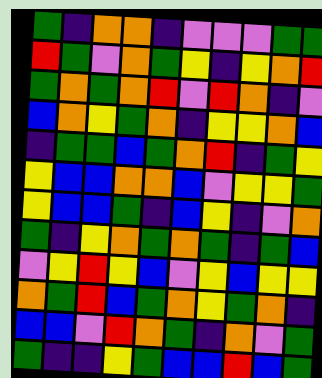[["green", "indigo", "orange", "orange", "indigo", "violet", "violet", "violet", "green", "green"], ["red", "green", "violet", "orange", "green", "yellow", "indigo", "yellow", "orange", "red"], ["green", "orange", "green", "orange", "red", "violet", "red", "orange", "indigo", "violet"], ["blue", "orange", "yellow", "green", "orange", "indigo", "yellow", "yellow", "orange", "blue"], ["indigo", "green", "green", "blue", "green", "orange", "red", "indigo", "green", "yellow"], ["yellow", "blue", "blue", "orange", "orange", "blue", "violet", "yellow", "yellow", "green"], ["yellow", "blue", "blue", "green", "indigo", "blue", "yellow", "indigo", "violet", "orange"], ["green", "indigo", "yellow", "orange", "green", "orange", "green", "indigo", "green", "blue"], ["violet", "yellow", "red", "yellow", "blue", "violet", "yellow", "blue", "yellow", "yellow"], ["orange", "green", "red", "blue", "green", "orange", "yellow", "green", "orange", "indigo"], ["blue", "blue", "violet", "red", "orange", "green", "indigo", "orange", "violet", "green"], ["green", "indigo", "indigo", "yellow", "green", "blue", "blue", "red", "blue", "green"]]